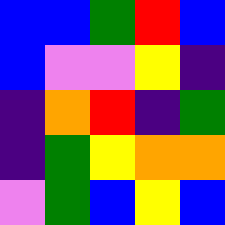[["blue", "blue", "green", "red", "blue"], ["blue", "violet", "violet", "yellow", "indigo"], ["indigo", "orange", "red", "indigo", "green"], ["indigo", "green", "yellow", "orange", "orange"], ["violet", "green", "blue", "yellow", "blue"]]